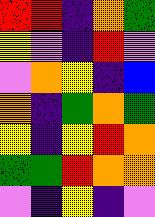[["red", "red", "indigo", "orange", "green"], ["yellow", "violet", "indigo", "red", "violet"], ["violet", "orange", "yellow", "indigo", "blue"], ["orange", "indigo", "green", "orange", "green"], ["yellow", "indigo", "yellow", "red", "orange"], ["green", "green", "red", "orange", "orange"], ["violet", "indigo", "yellow", "indigo", "violet"]]